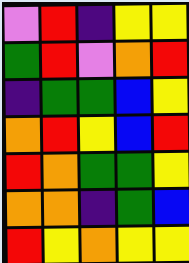[["violet", "red", "indigo", "yellow", "yellow"], ["green", "red", "violet", "orange", "red"], ["indigo", "green", "green", "blue", "yellow"], ["orange", "red", "yellow", "blue", "red"], ["red", "orange", "green", "green", "yellow"], ["orange", "orange", "indigo", "green", "blue"], ["red", "yellow", "orange", "yellow", "yellow"]]